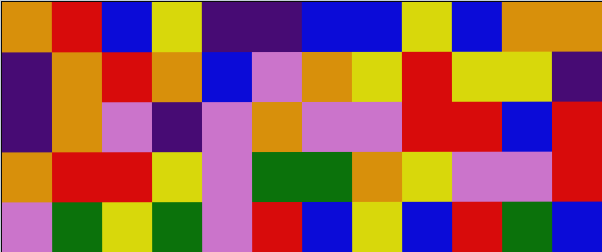[["orange", "red", "blue", "yellow", "indigo", "indigo", "blue", "blue", "yellow", "blue", "orange", "orange"], ["indigo", "orange", "red", "orange", "blue", "violet", "orange", "yellow", "red", "yellow", "yellow", "indigo"], ["indigo", "orange", "violet", "indigo", "violet", "orange", "violet", "violet", "red", "red", "blue", "red"], ["orange", "red", "red", "yellow", "violet", "green", "green", "orange", "yellow", "violet", "violet", "red"], ["violet", "green", "yellow", "green", "violet", "red", "blue", "yellow", "blue", "red", "green", "blue"]]